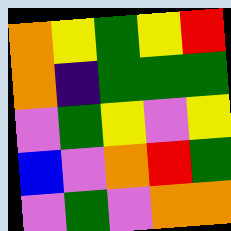[["orange", "yellow", "green", "yellow", "red"], ["orange", "indigo", "green", "green", "green"], ["violet", "green", "yellow", "violet", "yellow"], ["blue", "violet", "orange", "red", "green"], ["violet", "green", "violet", "orange", "orange"]]